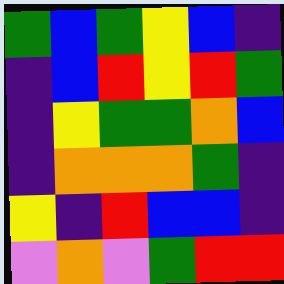[["green", "blue", "green", "yellow", "blue", "indigo"], ["indigo", "blue", "red", "yellow", "red", "green"], ["indigo", "yellow", "green", "green", "orange", "blue"], ["indigo", "orange", "orange", "orange", "green", "indigo"], ["yellow", "indigo", "red", "blue", "blue", "indigo"], ["violet", "orange", "violet", "green", "red", "red"]]